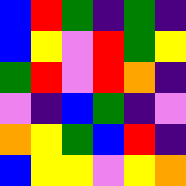[["blue", "red", "green", "indigo", "green", "indigo"], ["blue", "yellow", "violet", "red", "green", "yellow"], ["green", "red", "violet", "red", "orange", "indigo"], ["violet", "indigo", "blue", "green", "indigo", "violet"], ["orange", "yellow", "green", "blue", "red", "indigo"], ["blue", "yellow", "yellow", "violet", "yellow", "orange"]]